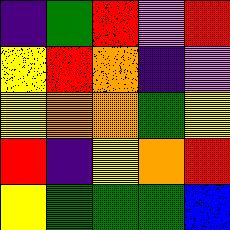[["indigo", "green", "red", "violet", "red"], ["yellow", "red", "orange", "indigo", "violet"], ["yellow", "orange", "orange", "green", "yellow"], ["red", "indigo", "yellow", "orange", "red"], ["yellow", "green", "green", "green", "blue"]]